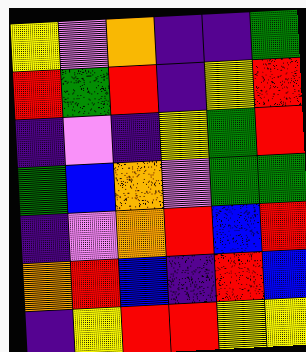[["yellow", "violet", "orange", "indigo", "indigo", "green"], ["red", "green", "red", "indigo", "yellow", "red"], ["indigo", "violet", "indigo", "yellow", "green", "red"], ["green", "blue", "orange", "violet", "green", "green"], ["indigo", "violet", "orange", "red", "blue", "red"], ["orange", "red", "blue", "indigo", "red", "blue"], ["indigo", "yellow", "red", "red", "yellow", "yellow"]]